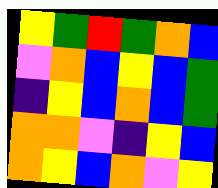[["yellow", "green", "red", "green", "orange", "blue"], ["violet", "orange", "blue", "yellow", "blue", "green"], ["indigo", "yellow", "blue", "orange", "blue", "green"], ["orange", "orange", "violet", "indigo", "yellow", "blue"], ["orange", "yellow", "blue", "orange", "violet", "yellow"]]